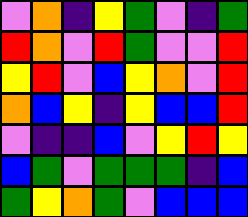[["violet", "orange", "indigo", "yellow", "green", "violet", "indigo", "green"], ["red", "orange", "violet", "red", "green", "violet", "violet", "red"], ["yellow", "red", "violet", "blue", "yellow", "orange", "violet", "red"], ["orange", "blue", "yellow", "indigo", "yellow", "blue", "blue", "red"], ["violet", "indigo", "indigo", "blue", "violet", "yellow", "red", "yellow"], ["blue", "green", "violet", "green", "green", "green", "indigo", "blue"], ["green", "yellow", "orange", "green", "violet", "blue", "blue", "blue"]]